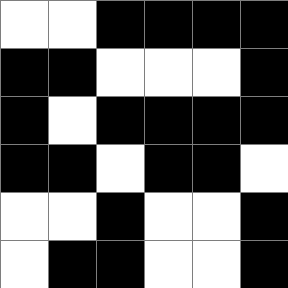[["white", "white", "black", "black", "black", "black"], ["black", "black", "white", "white", "white", "black"], ["black", "white", "black", "black", "black", "black"], ["black", "black", "white", "black", "black", "white"], ["white", "white", "black", "white", "white", "black"], ["white", "black", "black", "white", "white", "black"]]